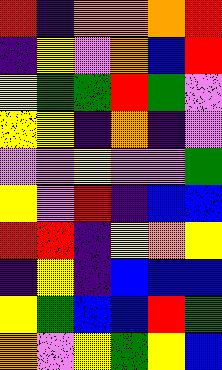[["red", "indigo", "orange", "orange", "orange", "red"], ["indigo", "yellow", "violet", "orange", "blue", "red"], ["yellow", "green", "green", "red", "green", "violet"], ["yellow", "yellow", "indigo", "orange", "indigo", "violet"], ["violet", "violet", "yellow", "violet", "violet", "green"], ["yellow", "violet", "red", "indigo", "blue", "blue"], ["red", "red", "indigo", "yellow", "orange", "yellow"], ["indigo", "yellow", "indigo", "blue", "blue", "blue"], ["yellow", "green", "blue", "blue", "red", "green"], ["orange", "violet", "yellow", "green", "yellow", "blue"]]